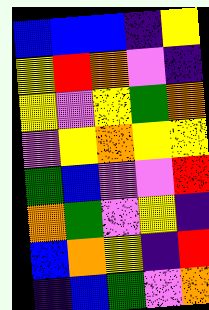[["blue", "blue", "blue", "indigo", "yellow"], ["yellow", "red", "orange", "violet", "indigo"], ["yellow", "violet", "yellow", "green", "orange"], ["violet", "yellow", "orange", "yellow", "yellow"], ["green", "blue", "violet", "violet", "red"], ["orange", "green", "violet", "yellow", "indigo"], ["blue", "orange", "yellow", "indigo", "red"], ["indigo", "blue", "green", "violet", "orange"]]